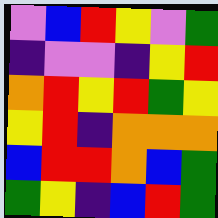[["violet", "blue", "red", "yellow", "violet", "green"], ["indigo", "violet", "violet", "indigo", "yellow", "red"], ["orange", "red", "yellow", "red", "green", "yellow"], ["yellow", "red", "indigo", "orange", "orange", "orange"], ["blue", "red", "red", "orange", "blue", "green"], ["green", "yellow", "indigo", "blue", "red", "green"]]